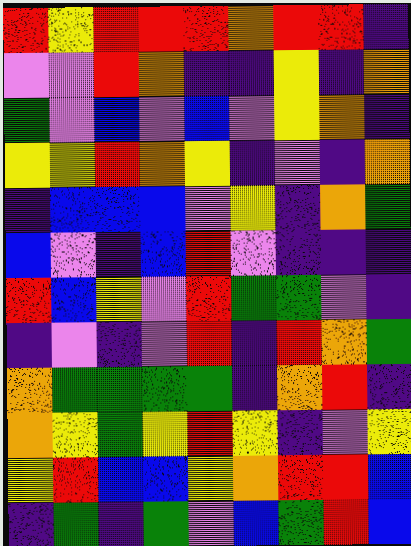[["red", "yellow", "red", "red", "red", "orange", "red", "red", "indigo"], ["violet", "violet", "red", "orange", "indigo", "indigo", "yellow", "indigo", "orange"], ["green", "violet", "blue", "violet", "blue", "violet", "yellow", "orange", "indigo"], ["yellow", "yellow", "red", "orange", "yellow", "indigo", "violet", "indigo", "orange"], ["indigo", "blue", "blue", "blue", "violet", "yellow", "indigo", "orange", "green"], ["blue", "violet", "indigo", "blue", "red", "violet", "indigo", "indigo", "indigo"], ["red", "blue", "yellow", "violet", "red", "green", "green", "violet", "indigo"], ["indigo", "violet", "indigo", "violet", "red", "indigo", "red", "orange", "green"], ["orange", "green", "green", "green", "green", "indigo", "orange", "red", "indigo"], ["orange", "yellow", "green", "yellow", "red", "yellow", "indigo", "violet", "yellow"], ["yellow", "red", "blue", "blue", "yellow", "orange", "red", "red", "blue"], ["indigo", "green", "indigo", "green", "violet", "blue", "green", "red", "blue"]]